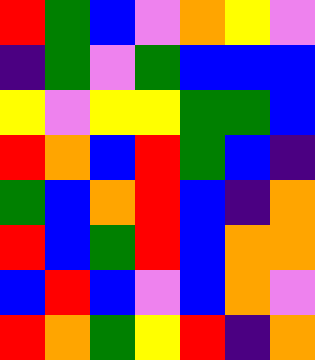[["red", "green", "blue", "violet", "orange", "yellow", "violet"], ["indigo", "green", "violet", "green", "blue", "blue", "blue"], ["yellow", "violet", "yellow", "yellow", "green", "green", "blue"], ["red", "orange", "blue", "red", "green", "blue", "indigo"], ["green", "blue", "orange", "red", "blue", "indigo", "orange"], ["red", "blue", "green", "red", "blue", "orange", "orange"], ["blue", "red", "blue", "violet", "blue", "orange", "violet"], ["red", "orange", "green", "yellow", "red", "indigo", "orange"]]